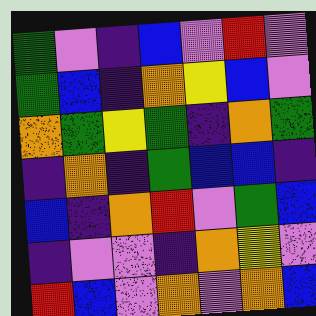[["green", "violet", "indigo", "blue", "violet", "red", "violet"], ["green", "blue", "indigo", "orange", "yellow", "blue", "violet"], ["orange", "green", "yellow", "green", "indigo", "orange", "green"], ["indigo", "orange", "indigo", "green", "blue", "blue", "indigo"], ["blue", "indigo", "orange", "red", "violet", "green", "blue"], ["indigo", "violet", "violet", "indigo", "orange", "yellow", "violet"], ["red", "blue", "violet", "orange", "violet", "orange", "blue"]]